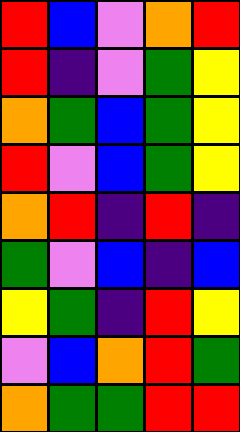[["red", "blue", "violet", "orange", "red"], ["red", "indigo", "violet", "green", "yellow"], ["orange", "green", "blue", "green", "yellow"], ["red", "violet", "blue", "green", "yellow"], ["orange", "red", "indigo", "red", "indigo"], ["green", "violet", "blue", "indigo", "blue"], ["yellow", "green", "indigo", "red", "yellow"], ["violet", "blue", "orange", "red", "green"], ["orange", "green", "green", "red", "red"]]